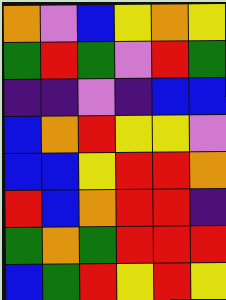[["orange", "violet", "blue", "yellow", "orange", "yellow"], ["green", "red", "green", "violet", "red", "green"], ["indigo", "indigo", "violet", "indigo", "blue", "blue"], ["blue", "orange", "red", "yellow", "yellow", "violet"], ["blue", "blue", "yellow", "red", "red", "orange"], ["red", "blue", "orange", "red", "red", "indigo"], ["green", "orange", "green", "red", "red", "red"], ["blue", "green", "red", "yellow", "red", "yellow"]]